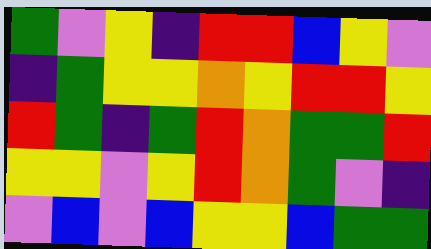[["green", "violet", "yellow", "indigo", "red", "red", "blue", "yellow", "violet"], ["indigo", "green", "yellow", "yellow", "orange", "yellow", "red", "red", "yellow"], ["red", "green", "indigo", "green", "red", "orange", "green", "green", "red"], ["yellow", "yellow", "violet", "yellow", "red", "orange", "green", "violet", "indigo"], ["violet", "blue", "violet", "blue", "yellow", "yellow", "blue", "green", "green"]]